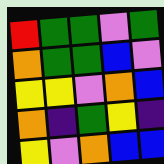[["red", "green", "green", "violet", "green"], ["orange", "green", "green", "blue", "violet"], ["yellow", "yellow", "violet", "orange", "blue"], ["orange", "indigo", "green", "yellow", "indigo"], ["yellow", "violet", "orange", "blue", "blue"]]